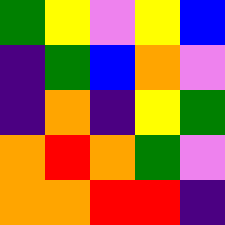[["green", "yellow", "violet", "yellow", "blue"], ["indigo", "green", "blue", "orange", "violet"], ["indigo", "orange", "indigo", "yellow", "green"], ["orange", "red", "orange", "green", "violet"], ["orange", "orange", "red", "red", "indigo"]]